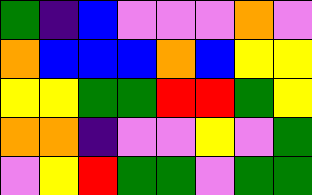[["green", "indigo", "blue", "violet", "violet", "violet", "orange", "violet"], ["orange", "blue", "blue", "blue", "orange", "blue", "yellow", "yellow"], ["yellow", "yellow", "green", "green", "red", "red", "green", "yellow"], ["orange", "orange", "indigo", "violet", "violet", "yellow", "violet", "green"], ["violet", "yellow", "red", "green", "green", "violet", "green", "green"]]